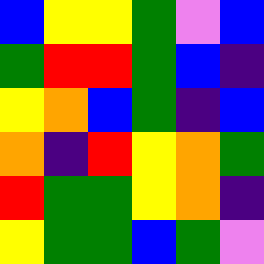[["blue", "yellow", "yellow", "green", "violet", "blue"], ["green", "red", "red", "green", "blue", "indigo"], ["yellow", "orange", "blue", "green", "indigo", "blue"], ["orange", "indigo", "red", "yellow", "orange", "green"], ["red", "green", "green", "yellow", "orange", "indigo"], ["yellow", "green", "green", "blue", "green", "violet"]]